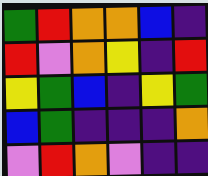[["green", "red", "orange", "orange", "blue", "indigo"], ["red", "violet", "orange", "yellow", "indigo", "red"], ["yellow", "green", "blue", "indigo", "yellow", "green"], ["blue", "green", "indigo", "indigo", "indigo", "orange"], ["violet", "red", "orange", "violet", "indigo", "indigo"]]